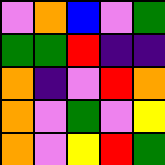[["violet", "orange", "blue", "violet", "green"], ["green", "green", "red", "indigo", "indigo"], ["orange", "indigo", "violet", "red", "orange"], ["orange", "violet", "green", "violet", "yellow"], ["orange", "violet", "yellow", "red", "green"]]